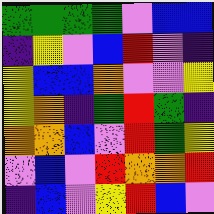[["green", "green", "green", "green", "violet", "blue", "blue"], ["indigo", "yellow", "violet", "blue", "red", "violet", "indigo"], ["yellow", "blue", "blue", "orange", "violet", "violet", "yellow"], ["yellow", "orange", "indigo", "green", "red", "green", "indigo"], ["orange", "orange", "blue", "violet", "red", "green", "yellow"], ["violet", "blue", "violet", "red", "orange", "orange", "red"], ["indigo", "blue", "violet", "yellow", "red", "blue", "violet"]]